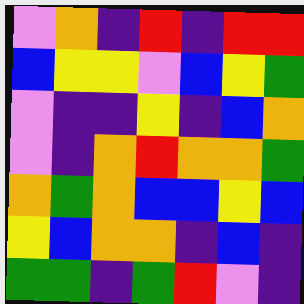[["violet", "orange", "indigo", "red", "indigo", "red", "red"], ["blue", "yellow", "yellow", "violet", "blue", "yellow", "green"], ["violet", "indigo", "indigo", "yellow", "indigo", "blue", "orange"], ["violet", "indigo", "orange", "red", "orange", "orange", "green"], ["orange", "green", "orange", "blue", "blue", "yellow", "blue"], ["yellow", "blue", "orange", "orange", "indigo", "blue", "indigo"], ["green", "green", "indigo", "green", "red", "violet", "indigo"]]